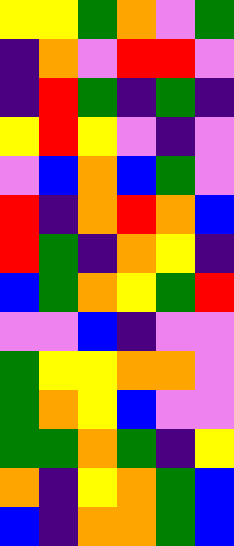[["yellow", "yellow", "green", "orange", "violet", "green"], ["indigo", "orange", "violet", "red", "red", "violet"], ["indigo", "red", "green", "indigo", "green", "indigo"], ["yellow", "red", "yellow", "violet", "indigo", "violet"], ["violet", "blue", "orange", "blue", "green", "violet"], ["red", "indigo", "orange", "red", "orange", "blue"], ["red", "green", "indigo", "orange", "yellow", "indigo"], ["blue", "green", "orange", "yellow", "green", "red"], ["violet", "violet", "blue", "indigo", "violet", "violet"], ["green", "yellow", "yellow", "orange", "orange", "violet"], ["green", "orange", "yellow", "blue", "violet", "violet"], ["green", "green", "orange", "green", "indigo", "yellow"], ["orange", "indigo", "yellow", "orange", "green", "blue"], ["blue", "indigo", "orange", "orange", "green", "blue"]]